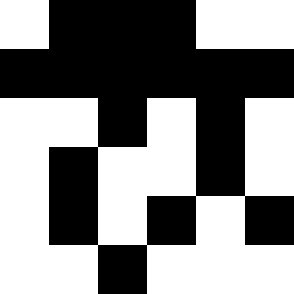[["white", "black", "black", "black", "white", "white"], ["black", "black", "black", "black", "black", "black"], ["white", "white", "black", "white", "black", "white"], ["white", "black", "white", "white", "black", "white"], ["white", "black", "white", "black", "white", "black"], ["white", "white", "black", "white", "white", "white"]]